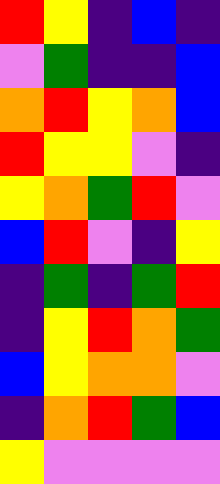[["red", "yellow", "indigo", "blue", "indigo"], ["violet", "green", "indigo", "indigo", "blue"], ["orange", "red", "yellow", "orange", "blue"], ["red", "yellow", "yellow", "violet", "indigo"], ["yellow", "orange", "green", "red", "violet"], ["blue", "red", "violet", "indigo", "yellow"], ["indigo", "green", "indigo", "green", "red"], ["indigo", "yellow", "red", "orange", "green"], ["blue", "yellow", "orange", "orange", "violet"], ["indigo", "orange", "red", "green", "blue"], ["yellow", "violet", "violet", "violet", "violet"]]